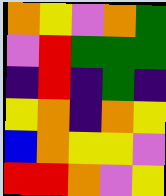[["orange", "yellow", "violet", "orange", "green"], ["violet", "red", "green", "green", "green"], ["indigo", "red", "indigo", "green", "indigo"], ["yellow", "orange", "indigo", "orange", "yellow"], ["blue", "orange", "yellow", "yellow", "violet"], ["red", "red", "orange", "violet", "yellow"]]